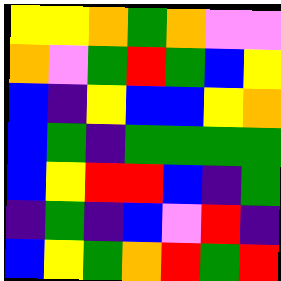[["yellow", "yellow", "orange", "green", "orange", "violet", "violet"], ["orange", "violet", "green", "red", "green", "blue", "yellow"], ["blue", "indigo", "yellow", "blue", "blue", "yellow", "orange"], ["blue", "green", "indigo", "green", "green", "green", "green"], ["blue", "yellow", "red", "red", "blue", "indigo", "green"], ["indigo", "green", "indigo", "blue", "violet", "red", "indigo"], ["blue", "yellow", "green", "orange", "red", "green", "red"]]